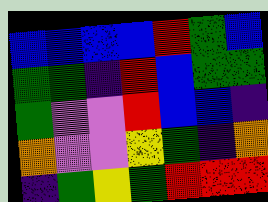[["blue", "blue", "blue", "blue", "red", "green", "blue"], ["green", "green", "indigo", "red", "blue", "green", "green"], ["green", "violet", "violet", "red", "blue", "blue", "indigo"], ["orange", "violet", "violet", "yellow", "green", "indigo", "orange"], ["indigo", "green", "yellow", "green", "red", "red", "red"]]